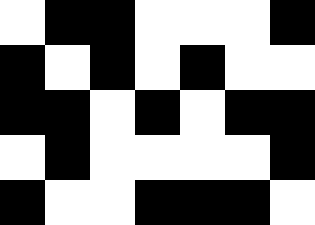[["white", "black", "black", "white", "white", "white", "black"], ["black", "white", "black", "white", "black", "white", "white"], ["black", "black", "white", "black", "white", "black", "black"], ["white", "black", "white", "white", "white", "white", "black"], ["black", "white", "white", "black", "black", "black", "white"]]